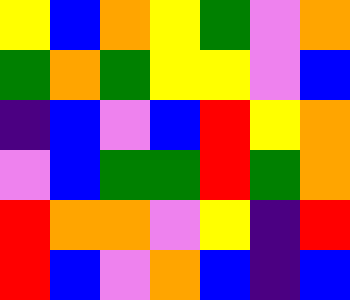[["yellow", "blue", "orange", "yellow", "green", "violet", "orange"], ["green", "orange", "green", "yellow", "yellow", "violet", "blue"], ["indigo", "blue", "violet", "blue", "red", "yellow", "orange"], ["violet", "blue", "green", "green", "red", "green", "orange"], ["red", "orange", "orange", "violet", "yellow", "indigo", "red"], ["red", "blue", "violet", "orange", "blue", "indigo", "blue"]]